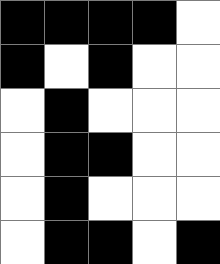[["black", "black", "black", "black", "white"], ["black", "white", "black", "white", "white"], ["white", "black", "white", "white", "white"], ["white", "black", "black", "white", "white"], ["white", "black", "white", "white", "white"], ["white", "black", "black", "white", "black"]]